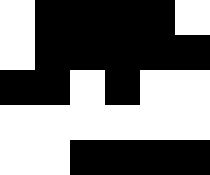[["white", "black", "black", "black", "black", "white"], ["white", "black", "black", "black", "black", "black"], ["black", "black", "white", "black", "white", "white"], ["white", "white", "white", "white", "white", "white"], ["white", "white", "black", "black", "black", "black"]]